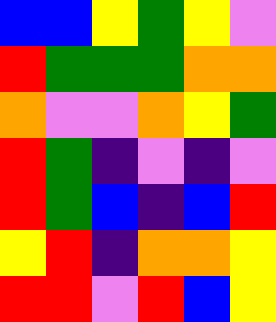[["blue", "blue", "yellow", "green", "yellow", "violet"], ["red", "green", "green", "green", "orange", "orange"], ["orange", "violet", "violet", "orange", "yellow", "green"], ["red", "green", "indigo", "violet", "indigo", "violet"], ["red", "green", "blue", "indigo", "blue", "red"], ["yellow", "red", "indigo", "orange", "orange", "yellow"], ["red", "red", "violet", "red", "blue", "yellow"]]